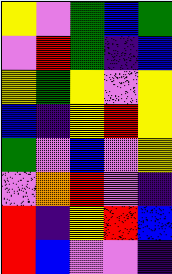[["yellow", "violet", "green", "blue", "green"], ["violet", "red", "green", "indigo", "blue"], ["yellow", "green", "yellow", "violet", "yellow"], ["blue", "indigo", "yellow", "red", "yellow"], ["green", "violet", "blue", "violet", "yellow"], ["violet", "orange", "red", "violet", "indigo"], ["red", "indigo", "yellow", "red", "blue"], ["red", "blue", "violet", "violet", "indigo"]]